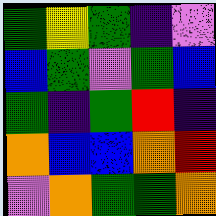[["green", "yellow", "green", "indigo", "violet"], ["blue", "green", "violet", "green", "blue"], ["green", "indigo", "green", "red", "indigo"], ["orange", "blue", "blue", "orange", "red"], ["violet", "orange", "green", "green", "orange"]]